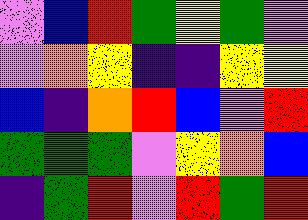[["violet", "blue", "red", "green", "yellow", "green", "violet"], ["violet", "orange", "yellow", "indigo", "indigo", "yellow", "yellow"], ["blue", "indigo", "orange", "red", "blue", "violet", "red"], ["green", "green", "green", "violet", "yellow", "orange", "blue"], ["indigo", "green", "red", "violet", "red", "green", "red"]]